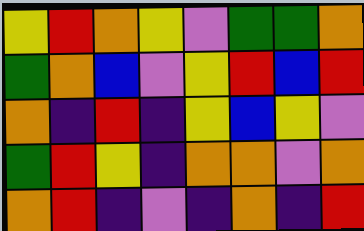[["yellow", "red", "orange", "yellow", "violet", "green", "green", "orange"], ["green", "orange", "blue", "violet", "yellow", "red", "blue", "red"], ["orange", "indigo", "red", "indigo", "yellow", "blue", "yellow", "violet"], ["green", "red", "yellow", "indigo", "orange", "orange", "violet", "orange"], ["orange", "red", "indigo", "violet", "indigo", "orange", "indigo", "red"]]